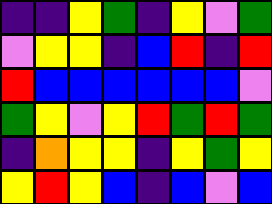[["indigo", "indigo", "yellow", "green", "indigo", "yellow", "violet", "green"], ["violet", "yellow", "yellow", "indigo", "blue", "red", "indigo", "red"], ["red", "blue", "blue", "blue", "blue", "blue", "blue", "violet"], ["green", "yellow", "violet", "yellow", "red", "green", "red", "green"], ["indigo", "orange", "yellow", "yellow", "indigo", "yellow", "green", "yellow"], ["yellow", "red", "yellow", "blue", "indigo", "blue", "violet", "blue"]]